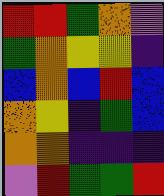[["red", "red", "green", "orange", "violet"], ["green", "orange", "yellow", "yellow", "indigo"], ["blue", "orange", "blue", "red", "blue"], ["orange", "yellow", "indigo", "green", "blue"], ["orange", "orange", "indigo", "indigo", "indigo"], ["violet", "red", "green", "green", "red"]]